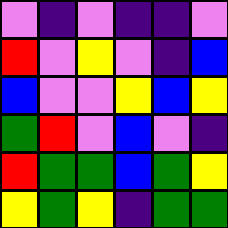[["violet", "indigo", "violet", "indigo", "indigo", "violet"], ["red", "violet", "yellow", "violet", "indigo", "blue"], ["blue", "violet", "violet", "yellow", "blue", "yellow"], ["green", "red", "violet", "blue", "violet", "indigo"], ["red", "green", "green", "blue", "green", "yellow"], ["yellow", "green", "yellow", "indigo", "green", "green"]]